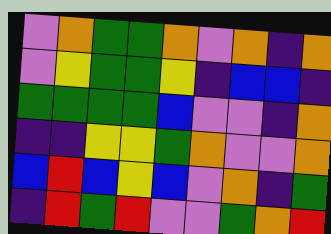[["violet", "orange", "green", "green", "orange", "violet", "orange", "indigo", "orange"], ["violet", "yellow", "green", "green", "yellow", "indigo", "blue", "blue", "indigo"], ["green", "green", "green", "green", "blue", "violet", "violet", "indigo", "orange"], ["indigo", "indigo", "yellow", "yellow", "green", "orange", "violet", "violet", "orange"], ["blue", "red", "blue", "yellow", "blue", "violet", "orange", "indigo", "green"], ["indigo", "red", "green", "red", "violet", "violet", "green", "orange", "red"]]